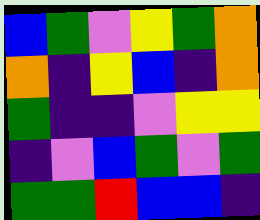[["blue", "green", "violet", "yellow", "green", "orange"], ["orange", "indigo", "yellow", "blue", "indigo", "orange"], ["green", "indigo", "indigo", "violet", "yellow", "yellow"], ["indigo", "violet", "blue", "green", "violet", "green"], ["green", "green", "red", "blue", "blue", "indigo"]]